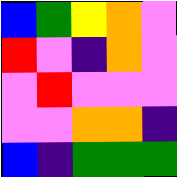[["blue", "green", "yellow", "orange", "violet"], ["red", "violet", "indigo", "orange", "violet"], ["violet", "red", "violet", "violet", "violet"], ["violet", "violet", "orange", "orange", "indigo"], ["blue", "indigo", "green", "green", "green"]]